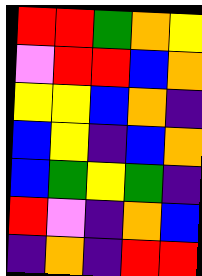[["red", "red", "green", "orange", "yellow"], ["violet", "red", "red", "blue", "orange"], ["yellow", "yellow", "blue", "orange", "indigo"], ["blue", "yellow", "indigo", "blue", "orange"], ["blue", "green", "yellow", "green", "indigo"], ["red", "violet", "indigo", "orange", "blue"], ["indigo", "orange", "indigo", "red", "red"]]